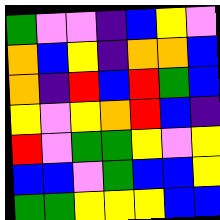[["green", "violet", "violet", "indigo", "blue", "yellow", "violet"], ["orange", "blue", "yellow", "indigo", "orange", "orange", "blue"], ["orange", "indigo", "red", "blue", "red", "green", "blue"], ["yellow", "violet", "yellow", "orange", "red", "blue", "indigo"], ["red", "violet", "green", "green", "yellow", "violet", "yellow"], ["blue", "blue", "violet", "green", "blue", "blue", "yellow"], ["green", "green", "yellow", "yellow", "yellow", "blue", "blue"]]